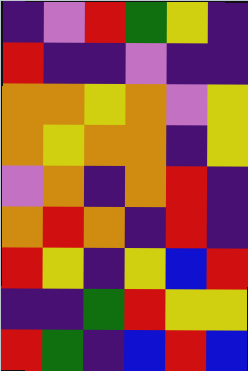[["indigo", "violet", "red", "green", "yellow", "indigo"], ["red", "indigo", "indigo", "violet", "indigo", "indigo"], ["orange", "orange", "yellow", "orange", "violet", "yellow"], ["orange", "yellow", "orange", "orange", "indigo", "yellow"], ["violet", "orange", "indigo", "orange", "red", "indigo"], ["orange", "red", "orange", "indigo", "red", "indigo"], ["red", "yellow", "indigo", "yellow", "blue", "red"], ["indigo", "indigo", "green", "red", "yellow", "yellow"], ["red", "green", "indigo", "blue", "red", "blue"]]